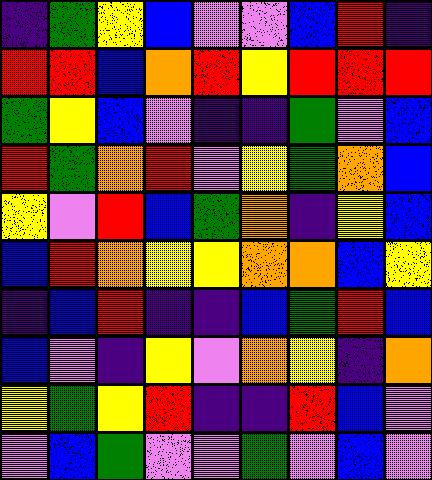[["indigo", "green", "yellow", "blue", "violet", "violet", "blue", "red", "indigo"], ["red", "red", "blue", "orange", "red", "yellow", "red", "red", "red"], ["green", "yellow", "blue", "violet", "indigo", "indigo", "green", "violet", "blue"], ["red", "green", "orange", "red", "violet", "yellow", "green", "orange", "blue"], ["yellow", "violet", "red", "blue", "green", "orange", "indigo", "yellow", "blue"], ["blue", "red", "orange", "yellow", "yellow", "orange", "orange", "blue", "yellow"], ["indigo", "blue", "red", "indigo", "indigo", "blue", "green", "red", "blue"], ["blue", "violet", "indigo", "yellow", "violet", "orange", "yellow", "indigo", "orange"], ["yellow", "green", "yellow", "red", "indigo", "indigo", "red", "blue", "violet"], ["violet", "blue", "green", "violet", "violet", "green", "violet", "blue", "violet"]]